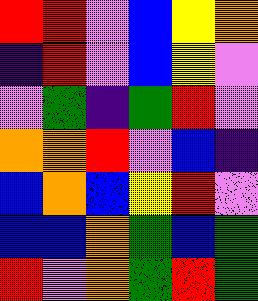[["red", "red", "violet", "blue", "yellow", "orange"], ["indigo", "red", "violet", "blue", "yellow", "violet"], ["violet", "green", "indigo", "green", "red", "violet"], ["orange", "orange", "red", "violet", "blue", "indigo"], ["blue", "orange", "blue", "yellow", "red", "violet"], ["blue", "blue", "orange", "green", "blue", "green"], ["red", "violet", "orange", "green", "red", "green"]]